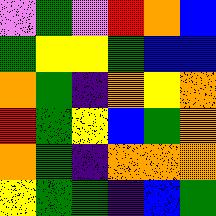[["violet", "green", "violet", "red", "orange", "blue"], ["green", "yellow", "yellow", "green", "blue", "blue"], ["orange", "green", "indigo", "orange", "yellow", "orange"], ["red", "green", "yellow", "blue", "green", "orange"], ["orange", "green", "indigo", "orange", "orange", "orange"], ["yellow", "green", "green", "indigo", "blue", "green"]]